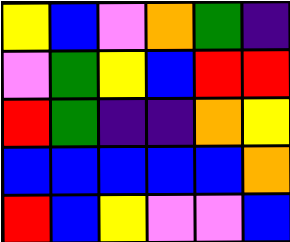[["yellow", "blue", "violet", "orange", "green", "indigo"], ["violet", "green", "yellow", "blue", "red", "red"], ["red", "green", "indigo", "indigo", "orange", "yellow"], ["blue", "blue", "blue", "blue", "blue", "orange"], ["red", "blue", "yellow", "violet", "violet", "blue"]]